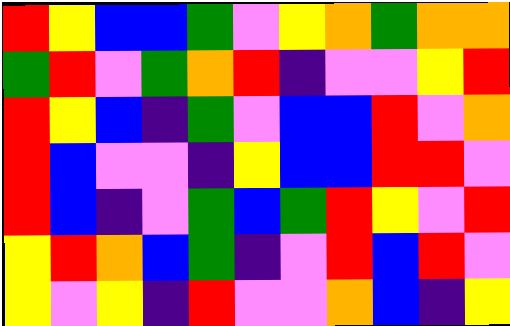[["red", "yellow", "blue", "blue", "green", "violet", "yellow", "orange", "green", "orange", "orange"], ["green", "red", "violet", "green", "orange", "red", "indigo", "violet", "violet", "yellow", "red"], ["red", "yellow", "blue", "indigo", "green", "violet", "blue", "blue", "red", "violet", "orange"], ["red", "blue", "violet", "violet", "indigo", "yellow", "blue", "blue", "red", "red", "violet"], ["red", "blue", "indigo", "violet", "green", "blue", "green", "red", "yellow", "violet", "red"], ["yellow", "red", "orange", "blue", "green", "indigo", "violet", "red", "blue", "red", "violet"], ["yellow", "violet", "yellow", "indigo", "red", "violet", "violet", "orange", "blue", "indigo", "yellow"]]